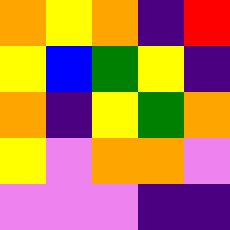[["orange", "yellow", "orange", "indigo", "red"], ["yellow", "blue", "green", "yellow", "indigo"], ["orange", "indigo", "yellow", "green", "orange"], ["yellow", "violet", "orange", "orange", "violet"], ["violet", "violet", "violet", "indigo", "indigo"]]